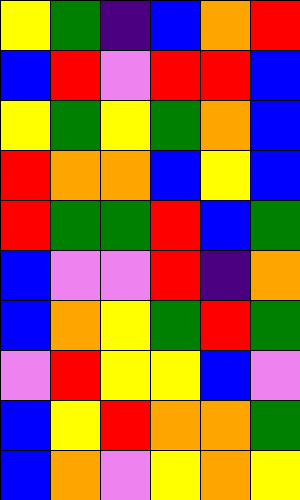[["yellow", "green", "indigo", "blue", "orange", "red"], ["blue", "red", "violet", "red", "red", "blue"], ["yellow", "green", "yellow", "green", "orange", "blue"], ["red", "orange", "orange", "blue", "yellow", "blue"], ["red", "green", "green", "red", "blue", "green"], ["blue", "violet", "violet", "red", "indigo", "orange"], ["blue", "orange", "yellow", "green", "red", "green"], ["violet", "red", "yellow", "yellow", "blue", "violet"], ["blue", "yellow", "red", "orange", "orange", "green"], ["blue", "orange", "violet", "yellow", "orange", "yellow"]]